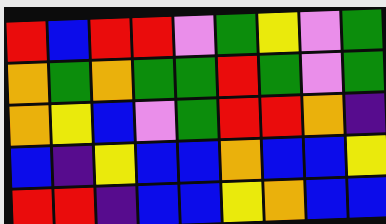[["red", "blue", "red", "red", "violet", "green", "yellow", "violet", "green"], ["orange", "green", "orange", "green", "green", "red", "green", "violet", "green"], ["orange", "yellow", "blue", "violet", "green", "red", "red", "orange", "indigo"], ["blue", "indigo", "yellow", "blue", "blue", "orange", "blue", "blue", "yellow"], ["red", "red", "indigo", "blue", "blue", "yellow", "orange", "blue", "blue"]]